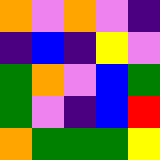[["orange", "violet", "orange", "violet", "indigo"], ["indigo", "blue", "indigo", "yellow", "violet"], ["green", "orange", "violet", "blue", "green"], ["green", "violet", "indigo", "blue", "red"], ["orange", "green", "green", "green", "yellow"]]